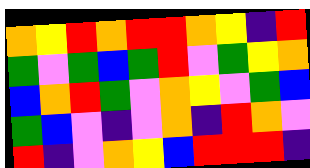[["orange", "yellow", "red", "orange", "red", "red", "orange", "yellow", "indigo", "red"], ["green", "violet", "green", "blue", "green", "red", "violet", "green", "yellow", "orange"], ["blue", "orange", "red", "green", "violet", "orange", "yellow", "violet", "green", "blue"], ["green", "blue", "violet", "indigo", "violet", "orange", "indigo", "red", "orange", "violet"], ["red", "indigo", "violet", "orange", "yellow", "blue", "red", "red", "red", "indigo"]]